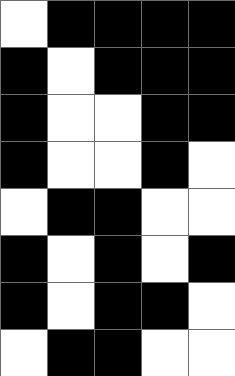[["white", "black", "black", "black", "black"], ["black", "white", "black", "black", "black"], ["black", "white", "white", "black", "black"], ["black", "white", "white", "black", "white"], ["white", "black", "black", "white", "white"], ["black", "white", "black", "white", "black"], ["black", "white", "black", "black", "white"], ["white", "black", "black", "white", "white"]]